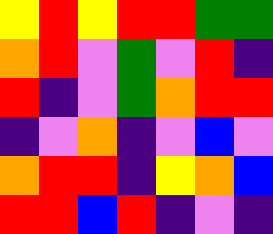[["yellow", "red", "yellow", "red", "red", "green", "green"], ["orange", "red", "violet", "green", "violet", "red", "indigo"], ["red", "indigo", "violet", "green", "orange", "red", "red"], ["indigo", "violet", "orange", "indigo", "violet", "blue", "violet"], ["orange", "red", "red", "indigo", "yellow", "orange", "blue"], ["red", "red", "blue", "red", "indigo", "violet", "indigo"]]